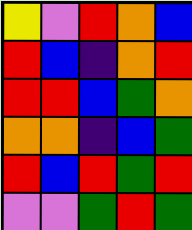[["yellow", "violet", "red", "orange", "blue"], ["red", "blue", "indigo", "orange", "red"], ["red", "red", "blue", "green", "orange"], ["orange", "orange", "indigo", "blue", "green"], ["red", "blue", "red", "green", "red"], ["violet", "violet", "green", "red", "green"]]